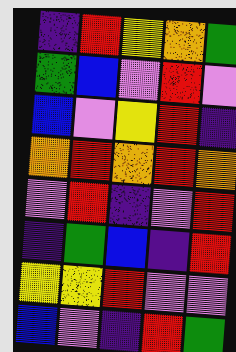[["indigo", "red", "yellow", "orange", "green"], ["green", "blue", "violet", "red", "violet"], ["blue", "violet", "yellow", "red", "indigo"], ["orange", "red", "orange", "red", "orange"], ["violet", "red", "indigo", "violet", "red"], ["indigo", "green", "blue", "indigo", "red"], ["yellow", "yellow", "red", "violet", "violet"], ["blue", "violet", "indigo", "red", "green"]]